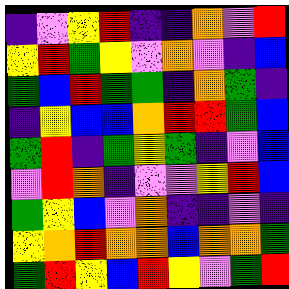[["indigo", "violet", "yellow", "red", "indigo", "indigo", "orange", "violet", "red"], ["yellow", "red", "green", "yellow", "violet", "orange", "violet", "indigo", "blue"], ["green", "blue", "red", "green", "green", "indigo", "orange", "green", "indigo"], ["indigo", "yellow", "blue", "blue", "orange", "red", "red", "green", "blue"], ["green", "red", "indigo", "green", "yellow", "green", "indigo", "violet", "blue"], ["violet", "red", "orange", "indigo", "violet", "violet", "yellow", "red", "blue"], ["green", "yellow", "blue", "violet", "orange", "indigo", "indigo", "violet", "indigo"], ["yellow", "orange", "red", "orange", "orange", "blue", "orange", "orange", "green"], ["green", "red", "yellow", "blue", "red", "yellow", "violet", "green", "red"]]